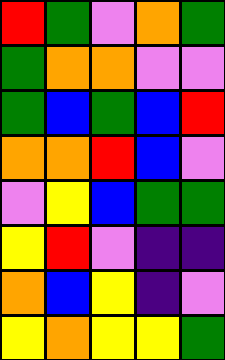[["red", "green", "violet", "orange", "green"], ["green", "orange", "orange", "violet", "violet"], ["green", "blue", "green", "blue", "red"], ["orange", "orange", "red", "blue", "violet"], ["violet", "yellow", "blue", "green", "green"], ["yellow", "red", "violet", "indigo", "indigo"], ["orange", "blue", "yellow", "indigo", "violet"], ["yellow", "orange", "yellow", "yellow", "green"]]